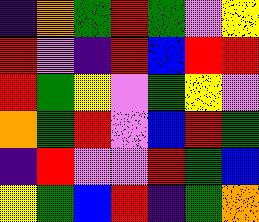[["indigo", "orange", "green", "red", "green", "violet", "yellow"], ["red", "violet", "indigo", "red", "blue", "red", "red"], ["red", "green", "yellow", "violet", "green", "yellow", "violet"], ["orange", "green", "red", "violet", "blue", "red", "green"], ["indigo", "red", "violet", "violet", "red", "green", "blue"], ["yellow", "green", "blue", "red", "indigo", "green", "orange"]]